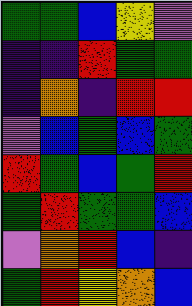[["green", "green", "blue", "yellow", "violet"], ["indigo", "indigo", "red", "green", "green"], ["indigo", "orange", "indigo", "red", "red"], ["violet", "blue", "green", "blue", "green"], ["red", "green", "blue", "green", "red"], ["green", "red", "green", "green", "blue"], ["violet", "orange", "red", "blue", "indigo"], ["green", "red", "yellow", "orange", "blue"]]